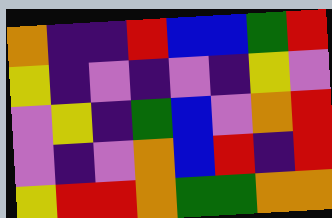[["orange", "indigo", "indigo", "red", "blue", "blue", "green", "red"], ["yellow", "indigo", "violet", "indigo", "violet", "indigo", "yellow", "violet"], ["violet", "yellow", "indigo", "green", "blue", "violet", "orange", "red"], ["violet", "indigo", "violet", "orange", "blue", "red", "indigo", "red"], ["yellow", "red", "red", "orange", "green", "green", "orange", "orange"]]